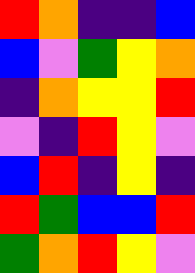[["red", "orange", "indigo", "indigo", "blue"], ["blue", "violet", "green", "yellow", "orange"], ["indigo", "orange", "yellow", "yellow", "red"], ["violet", "indigo", "red", "yellow", "violet"], ["blue", "red", "indigo", "yellow", "indigo"], ["red", "green", "blue", "blue", "red"], ["green", "orange", "red", "yellow", "violet"]]